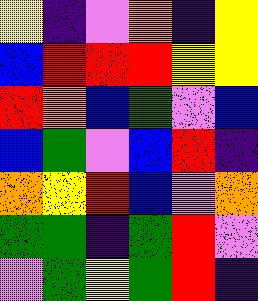[["yellow", "indigo", "violet", "orange", "indigo", "yellow"], ["blue", "red", "red", "red", "yellow", "yellow"], ["red", "orange", "blue", "green", "violet", "blue"], ["blue", "green", "violet", "blue", "red", "indigo"], ["orange", "yellow", "red", "blue", "violet", "orange"], ["green", "green", "indigo", "green", "red", "violet"], ["violet", "green", "yellow", "green", "red", "indigo"]]